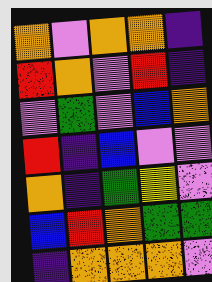[["orange", "violet", "orange", "orange", "indigo"], ["red", "orange", "violet", "red", "indigo"], ["violet", "green", "violet", "blue", "orange"], ["red", "indigo", "blue", "violet", "violet"], ["orange", "indigo", "green", "yellow", "violet"], ["blue", "red", "orange", "green", "green"], ["indigo", "orange", "orange", "orange", "violet"]]